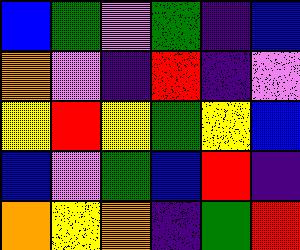[["blue", "green", "violet", "green", "indigo", "blue"], ["orange", "violet", "indigo", "red", "indigo", "violet"], ["yellow", "red", "yellow", "green", "yellow", "blue"], ["blue", "violet", "green", "blue", "red", "indigo"], ["orange", "yellow", "orange", "indigo", "green", "red"]]